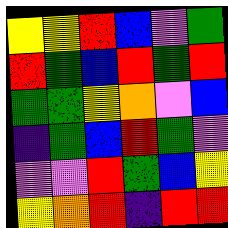[["yellow", "yellow", "red", "blue", "violet", "green"], ["red", "green", "blue", "red", "green", "red"], ["green", "green", "yellow", "orange", "violet", "blue"], ["indigo", "green", "blue", "red", "green", "violet"], ["violet", "violet", "red", "green", "blue", "yellow"], ["yellow", "orange", "red", "indigo", "red", "red"]]